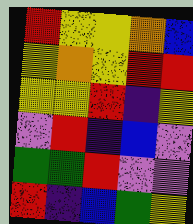[["red", "yellow", "yellow", "orange", "blue"], ["yellow", "orange", "yellow", "red", "red"], ["yellow", "yellow", "red", "indigo", "yellow"], ["violet", "red", "indigo", "blue", "violet"], ["green", "green", "red", "violet", "violet"], ["red", "indigo", "blue", "green", "yellow"]]